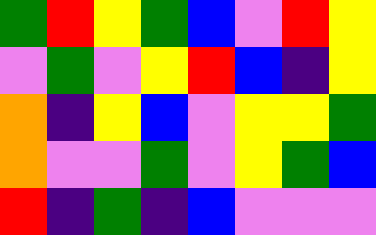[["green", "red", "yellow", "green", "blue", "violet", "red", "yellow"], ["violet", "green", "violet", "yellow", "red", "blue", "indigo", "yellow"], ["orange", "indigo", "yellow", "blue", "violet", "yellow", "yellow", "green"], ["orange", "violet", "violet", "green", "violet", "yellow", "green", "blue"], ["red", "indigo", "green", "indigo", "blue", "violet", "violet", "violet"]]